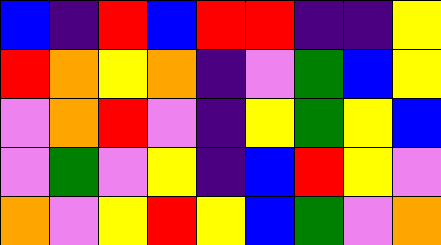[["blue", "indigo", "red", "blue", "red", "red", "indigo", "indigo", "yellow"], ["red", "orange", "yellow", "orange", "indigo", "violet", "green", "blue", "yellow"], ["violet", "orange", "red", "violet", "indigo", "yellow", "green", "yellow", "blue"], ["violet", "green", "violet", "yellow", "indigo", "blue", "red", "yellow", "violet"], ["orange", "violet", "yellow", "red", "yellow", "blue", "green", "violet", "orange"]]